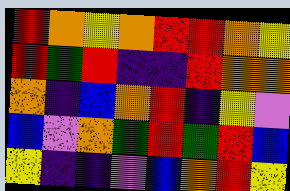[["red", "orange", "yellow", "orange", "red", "red", "orange", "yellow"], ["red", "green", "red", "indigo", "indigo", "red", "orange", "orange"], ["orange", "indigo", "blue", "orange", "red", "indigo", "yellow", "violet"], ["blue", "violet", "orange", "green", "red", "green", "red", "blue"], ["yellow", "indigo", "indigo", "violet", "blue", "orange", "red", "yellow"]]